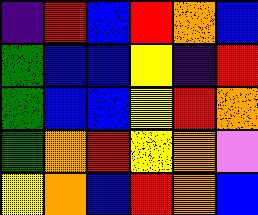[["indigo", "red", "blue", "red", "orange", "blue"], ["green", "blue", "blue", "yellow", "indigo", "red"], ["green", "blue", "blue", "yellow", "red", "orange"], ["green", "orange", "red", "yellow", "orange", "violet"], ["yellow", "orange", "blue", "red", "orange", "blue"]]